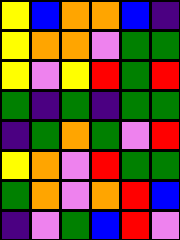[["yellow", "blue", "orange", "orange", "blue", "indigo"], ["yellow", "orange", "orange", "violet", "green", "green"], ["yellow", "violet", "yellow", "red", "green", "red"], ["green", "indigo", "green", "indigo", "green", "green"], ["indigo", "green", "orange", "green", "violet", "red"], ["yellow", "orange", "violet", "red", "green", "green"], ["green", "orange", "violet", "orange", "red", "blue"], ["indigo", "violet", "green", "blue", "red", "violet"]]